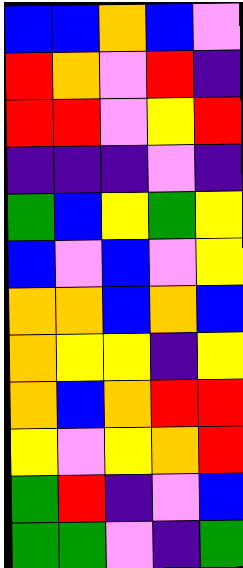[["blue", "blue", "orange", "blue", "violet"], ["red", "orange", "violet", "red", "indigo"], ["red", "red", "violet", "yellow", "red"], ["indigo", "indigo", "indigo", "violet", "indigo"], ["green", "blue", "yellow", "green", "yellow"], ["blue", "violet", "blue", "violet", "yellow"], ["orange", "orange", "blue", "orange", "blue"], ["orange", "yellow", "yellow", "indigo", "yellow"], ["orange", "blue", "orange", "red", "red"], ["yellow", "violet", "yellow", "orange", "red"], ["green", "red", "indigo", "violet", "blue"], ["green", "green", "violet", "indigo", "green"]]